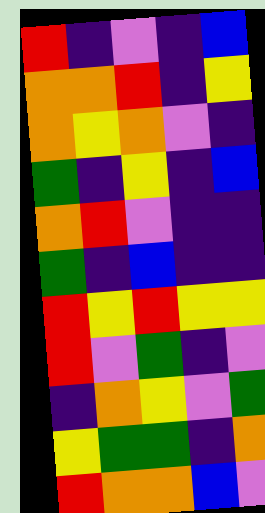[["red", "indigo", "violet", "indigo", "blue"], ["orange", "orange", "red", "indigo", "yellow"], ["orange", "yellow", "orange", "violet", "indigo"], ["green", "indigo", "yellow", "indigo", "blue"], ["orange", "red", "violet", "indigo", "indigo"], ["green", "indigo", "blue", "indigo", "indigo"], ["red", "yellow", "red", "yellow", "yellow"], ["red", "violet", "green", "indigo", "violet"], ["indigo", "orange", "yellow", "violet", "green"], ["yellow", "green", "green", "indigo", "orange"], ["red", "orange", "orange", "blue", "violet"]]